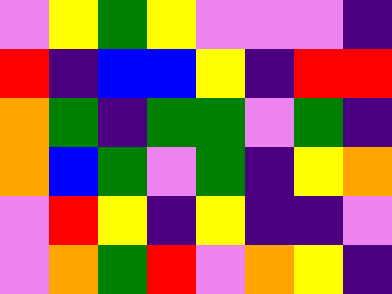[["violet", "yellow", "green", "yellow", "violet", "violet", "violet", "indigo"], ["red", "indigo", "blue", "blue", "yellow", "indigo", "red", "red"], ["orange", "green", "indigo", "green", "green", "violet", "green", "indigo"], ["orange", "blue", "green", "violet", "green", "indigo", "yellow", "orange"], ["violet", "red", "yellow", "indigo", "yellow", "indigo", "indigo", "violet"], ["violet", "orange", "green", "red", "violet", "orange", "yellow", "indigo"]]